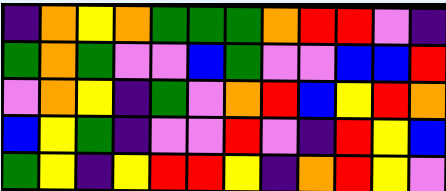[["indigo", "orange", "yellow", "orange", "green", "green", "green", "orange", "red", "red", "violet", "indigo"], ["green", "orange", "green", "violet", "violet", "blue", "green", "violet", "violet", "blue", "blue", "red"], ["violet", "orange", "yellow", "indigo", "green", "violet", "orange", "red", "blue", "yellow", "red", "orange"], ["blue", "yellow", "green", "indigo", "violet", "violet", "red", "violet", "indigo", "red", "yellow", "blue"], ["green", "yellow", "indigo", "yellow", "red", "red", "yellow", "indigo", "orange", "red", "yellow", "violet"]]